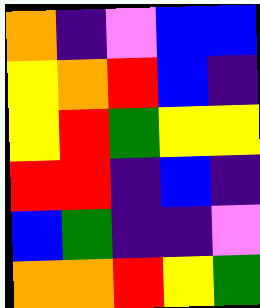[["orange", "indigo", "violet", "blue", "blue"], ["yellow", "orange", "red", "blue", "indigo"], ["yellow", "red", "green", "yellow", "yellow"], ["red", "red", "indigo", "blue", "indigo"], ["blue", "green", "indigo", "indigo", "violet"], ["orange", "orange", "red", "yellow", "green"]]